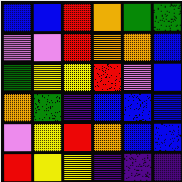[["blue", "blue", "red", "orange", "green", "green"], ["violet", "violet", "red", "orange", "orange", "blue"], ["green", "yellow", "yellow", "red", "violet", "blue"], ["orange", "green", "indigo", "blue", "blue", "blue"], ["violet", "yellow", "red", "orange", "blue", "blue"], ["red", "yellow", "yellow", "indigo", "indigo", "indigo"]]